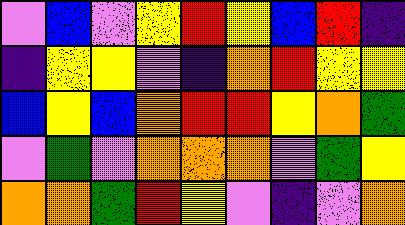[["violet", "blue", "violet", "yellow", "red", "yellow", "blue", "red", "indigo"], ["indigo", "yellow", "yellow", "violet", "indigo", "orange", "red", "yellow", "yellow"], ["blue", "yellow", "blue", "orange", "red", "red", "yellow", "orange", "green"], ["violet", "green", "violet", "orange", "orange", "orange", "violet", "green", "yellow"], ["orange", "orange", "green", "red", "yellow", "violet", "indigo", "violet", "orange"]]